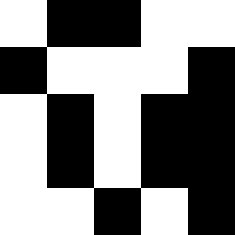[["white", "black", "black", "white", "white"], ["black", "white", "white", "white", "black"], ["white", "black", "white", "black", "black"], ["white", "black", "white", "black", "black"], ["white", "white", "black", "white", "black"]]